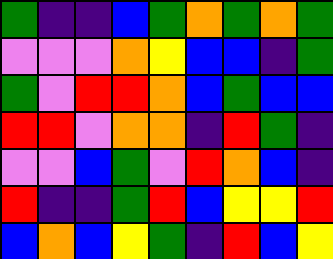[["green", "indigo", "indigo", "blue", "green", "orange", "green", "orange", "green"], ["violet", "violet", "violet", "orange", "yellow", "blue", "blue", "indigo", "green"], ["green", "violet", "red", "red", "orange", "blue", "green", "blue", "blue"], ["red", "red", "violet", "orange", "orange", "indigo", "red", "green", "indigo"], ["violet", "violet", "blue", "green", "violet", "red", "orange", "blue", "indigo"], ["red", "indigo", "indigo", "green", "red", "blue", "yellow", "yellow", "red"], ["blue", "orange", "blue", "yellow", "green", "indigo", "red", "blue", "yellow"]]